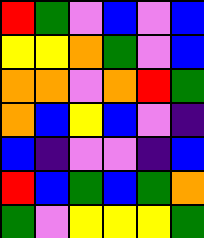[["red", "green", "violet", "blue", "violet", "blue"], ["yellow", "yellow", "orange", "green", "violet", "blue"], ["orange", "orange", "violet", "orange", "red", "green"], ["orange", "blue", "yellow", "blue", "violet", "indigo"], ["blue", "indigo", "violet", "violet", "indigo", "blue"], ["red", "blue", "green", "blue", "green", "orange"], ["green", "violet", "yellow", "yellow", "yellow", "green"]]